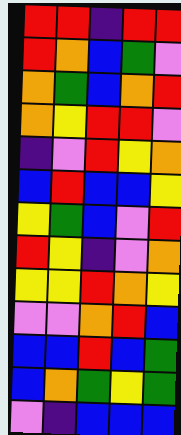[["red", "red", "indigo", "red", "red"], ["red", "orange", "blue", "green", "violet"], ["orange", "green", "blue", "orange", "red"], ["orange", "yellow", "red", "red", "violet"], ["indigo", "violet", "red", "yellow", "orange"], ["blue", "red", "blue", "blue", "yellow"], ["yellow", "green", "blue", "violet", "red"], ["red", "yellow", "indigo", "violet", "orange"], ["yellow", "yellow", "red", "orange", "yellow"], ["violet", "violet", "orange", "red", "blue"], ["blue", "blue", "red", "blue", "green"], ["blue", "orange", "green", "yellow", "green"], ["violet", "indigo", "blue", "blue", "blue"]]